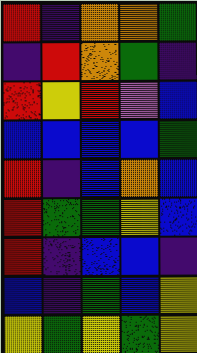[["red", "indigo", "orange", "orange", "green"], ["indigo", "red", "orange", "green", "indigo"], ["red", "yellow", "red", "violet", "blue"], ["blue", "blue", "blue", "blue", "green"], ["red", "indigo", "blue", "orange", "blue"], ["red", "green", "green", "yellow", "blue"], ["red", "indigo", "blue", "blue", "indigo"], ["blue", "indigo", "green", "blue", "yellow"], ["yellow", "green", "yellow", "green", "yellow"]]